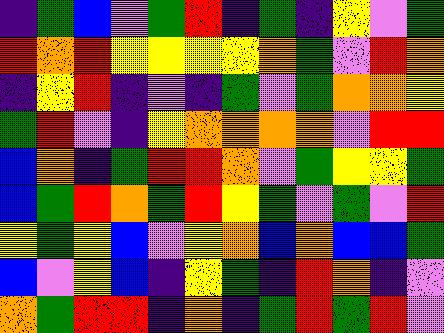[["indigo", "green", "blue", "violet", "green", "red", "indigo", "green", "indigo", "yellow", "violet", "green"], ["red", "orange", "red", "yellow", "yellow", "yellow", "yellow", "orange", "green", "violet", "red", "orange"], ["indigo", "yellow", "red", "indigo", "violet", "indigo", "green", "violet", "green", "orange", "orange", "yellow"], ["green", "red", "violet", "indigo", "yellow", "orange", "orange", "orange", "orange", "violet", "red", "red"], ["blue", "orange", "indigo", "green", "red", "red", "orange", "violet", "green", "yellow", "yellow", "green"], ["blue", "green", "red", "orange", "green", "red", "yellow", "green", "violet", "green", "violet", "red"], ["yellow", "green", "yellow", "blue", "violet", "yellow", "orange", "blue", "orange", "blue", "blue", "green"], ["blue", "violet", "yellow", "blue", "indigo", "yellow", "green", "indigo", "red", "orange", "indigo", "violet"], ["orange", "green", "red", "red", "indigo", "orange", "indigo", "green", "red", "green", "red", "violet"]]